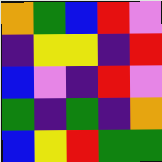[["orange", "green", "blue", "red", "violet"], ["indigo", "yellow", "yellow", "indigo", "red"], ["blue", "violet", "indigo", "red", "violet"], ["green", "indigo", "green", "indigo", "orange"], ["blue", "yellow", "red", "green", "green"]]